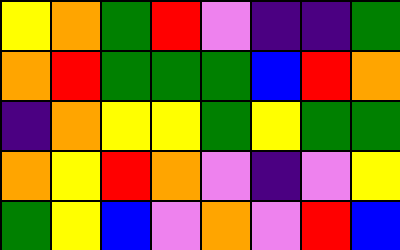[["yellow", "orange", "green", "red", "violet", "indigo", "indigo", "green"], ["orange", "red", "green", "green", "green", "blue", "red", "orange"], ["indigo", "orange", "yellow", "yellow", "green", "yellow", "green", "green"], ["orange", "yellow", "red", "orange", "violet", "indigo", "violet", "yellow"], ["green", "yellow", "blue", "violet", "orange", "violet", "red", "blue"]]